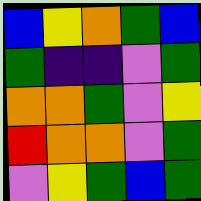[["blue", "yellow", "orange", "green", "blue"], ["green", "indigo", "indigo", "violet", "green"], ["orange", "orange", "green", "violet", "yellow"], ["red", "orange", "orange", "violet", "green"], ["violet", "yellow", "green", "blue", "green"]]